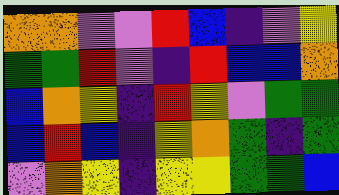[["orange", "orange", "violet", "violet", "red", "blue", "indigo", "violet", "yellow"], ["green", "green", "red", "violet", "indigo", "red", "blue", "blue", "orange"], ["blue", "orange", "yellow", "indigo", "red", "yellow", "violet", "green", "green"], ["blue", "red", "blue", "indigo", "yellow", "orange", "green", "indigo", "green"], ["violet", "orange", "yellow", "indigo", "yellow", "yellow", "green", "green", "blue"]]